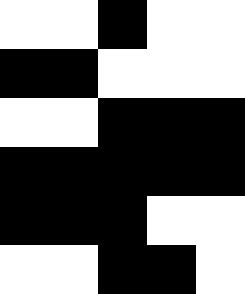[["white", "white", "black", "white", "white"], ["black", "black", "white", "white", "white"], ["white", "white", "black", "black", "black"], ["black", "black", "black", "black", "black"], ["black", "black", "black", "white", "white"], ["white", "white", "black", "black", "white"]]